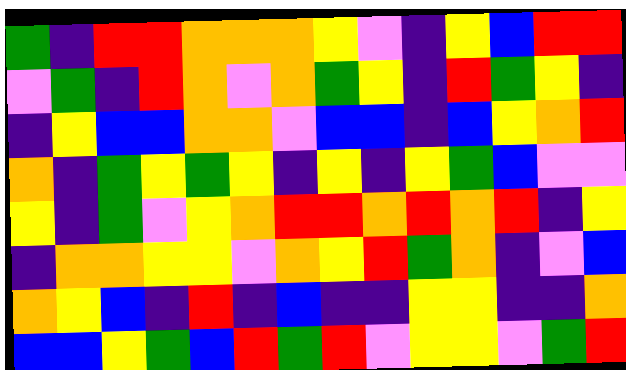[["green", "indigo", "red", "red", "orange", "orange", "orange", "yellow", "violet", "indigo", "yellow", "blue", "red", "red"], ["violet", "green", "indigo", "red", "orange", "violet", "orange", "green", "yellow", "indigo", "red", "green", "yellow", "indigo"], ["indigo", "yellow", "blue", "blue", "orange", "orange", "violet", "blue", "blue", "indigo", "blue", "yellow", "orange", "red"], ["orange", "indigo", "green", "yellow", "green", "yellow", "indigo", "yellow", "indigo", "yellow", "green", "blue", "violet", "violet"], ["yellow", "indigo", "green", "violet", "yellow", "orange", "red", "red", "orange", "red", "orange", "red", "indigo", "yellow"], ["indigo", "orange", "orange", "yellow", "yellow", "violet", "orange", "yellow", "red", "green", "orange", "indigo", "violet", "blue"], ["orange", "yellow", "blue", "indigo", "red", "indigo", "blue", "indigo", "indigo", "yellow", "yellow", "indigo", "indigo", "orange"], ["blue", "blue", "yellow", "green", "blue", "red", "green", "red", "violet", "yellow", "yellow", "violet", "green", "red"]]